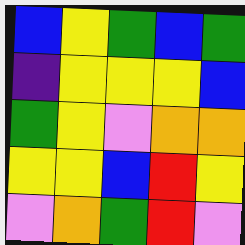[["blue", "yellow", "green", "blue", "green"], ["indigo", "yellow", "yellow", "yellow", "blue"], ["green", "yellow", "violet", "orange", "orange"], ["yellow", "yellow", "blue", "red", "yellow"], ["violet", "orange", "green", "red", "violet"]]